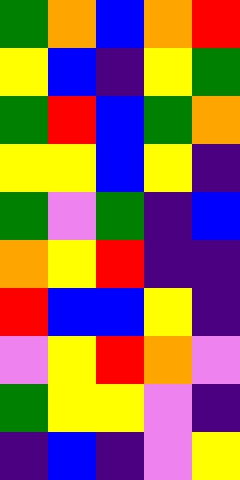[["green", "orange", "blue", "orange", "red"], ["yellow", "blue", "indigo", "yellow", "green"], ["green", "red", "blue", "green", "orange"], ["yellow", "yellow", "blue", "yellow", "indigo"], ["green", "violet", "green", "indigo", "blue"], ["orange", "yellow", "red", "indigo", "indigo"], ["red", "blue", "blue", "yellow", "indigo"], ["violet", "yellow", "red", "orange", "violet"], ["green", "yellow", "yellow", "violet", "indigo"], ["indigo", "blue", "indigo", "violet", "yellow"]]